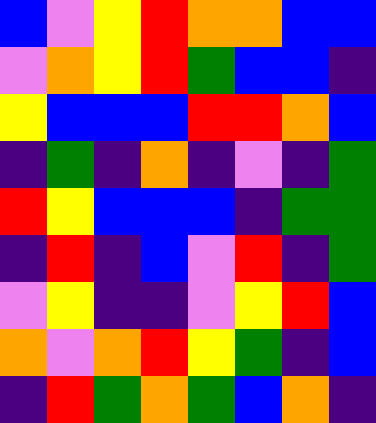[["blue", "violet", "yellow", "red", "orange", "orange", "blue", "blue"], ["violet", "orange", "yellow", "red", "green", "blue", "blue", "indigo"], ["yellow", "blue", "blue", "blue", "red", "red", "orange", "blue"], ["indigo", "green", "indigo", "orange", "indigo", "violet", "indigo", "green"], ["red", "yellow", "blue", "blue", "blue", "indigo", "green", "green"], ["indigo", "red", "indigo", "blue", "violet", "red", "indigo", "green"], ["violet", "yellow", "indigo", "indigo", "violet", "yellow", "red", "blue"], ["orange", "violet", "orange", "red", "yellow", "green", "indigo", "blue"], ["indigo", "red", "green", "orange", "green", "blue", "orange", "indigo"]]